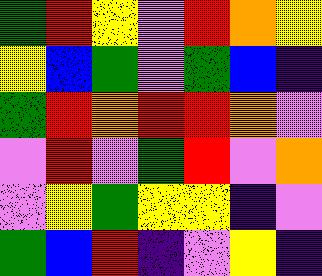[["green", "red", "yellow", "violet", "red", "orange", "yellow"], ["yellow", "blue", "green", "violet", "green", "blue", "indigo"], ["green", "red", "orange", "red", "red", "orange", "violet"], ["violet", "red", "violet", "green", "red", "violet", "orange"], ["violet", "yellow", "green", "yellow", "yellow", "indigo", "violet"], ["green", "blue", "red", "indigo", "violet", "yellow", "indigo"]]